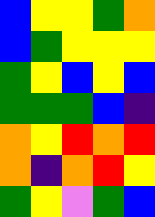[["blue", "yellow", "yellow", "green", "orange"], ["blue", "green", "yellow", "yellow", "yellow"], ["green", "yellow", "blue", "yellow", "blue"], ["green", "green", "green", "blue", "indigo"], ["orange", "yellow", "red", "orange", "red"], ["orange", "indigo", "orange", "red", "yellow"], ["green", "yellow", "violet", "green", "blue"]]